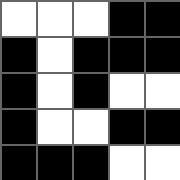[["white", "white", "white", "black", "black"], ["black", "white", "black", "black", "black"], ["black", "white", "black", "white", "white"], ["black", "white", "white", "black", "black"], ["black", "black", "black", "white", "white"]]